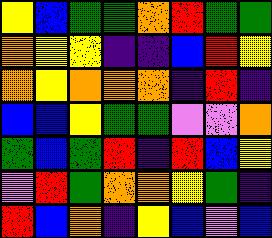[["yellow", "blue", "green", "green", "orange", "red", "green", "green"], ["orange", "yellow", "yellow", "indigo", "indigo", "blue", "red", "yellow"], ["orange", "yellow", "orange", "orange", "orange", "indigo", "red", "indigo"], ["blue", "blue", "yellow", "green", "green", "violet", "violet", "orange"], ["green", "blue", "green", "red", "indigo", "red", "blue", "yellow"], ["violet", "red", "green", "orange", "orange", "yellow", "green", "indigo"], ["red", "blue", "orange", "indigo", "yellow", "blue", "violet", "blue"]]